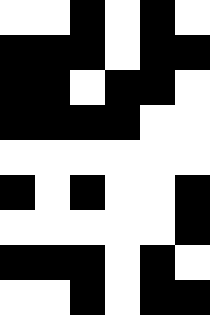[["white", "white", "black", "white", "black", "white"], ["black", "black", "black", "white", "black", "black"], ["black", "black", "white", "black", "black", "white"], ["black", "black", "black", "black", "white", "white"], ["white", "white", "white", "white", "white", "white"], ["black", "white", "black", "white", "white", "black"], ["white", "white", "white", "white", "white", "black"], ["black", "black", "black", "white", "black", "white"], ["white", "white", "black", "white", "black", "black"]]